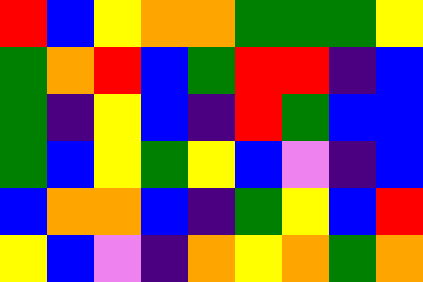[["red", "blue", "yellow", "orange", "orange", "green", "green", "green", "yellow"], ["green", "orange", "red", "blue", "green", "red", "red", "indigo", "blue"], ["green", "indigo", "yellow", "blue", "indigo", "red", "green", "blue", "blue"], ["green", "blue", "yellow", "green", "yellow", "blue", "violet", "indigo", "blue"], ["blue", "orange", "orange", "blue", "indigo", "green", "yellow", "blue", "red"], ["yellow", "blue", "violet", "indigo", "orange", "yellow", "orange", "green", "orange"]]